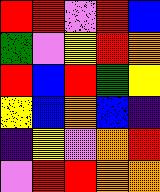[["red", "red", "violet", "red", "blue"], ["green", "violet", "yellow", "red", "orange"], ["red", "blue", "red", "green", "yellow"], ["yellow", "blue", "orange", "blue", "indigo"], ["indigo", "yellow", "violet", "orange", "red"], ["violet", "red", "red", "orange", "orange"]]